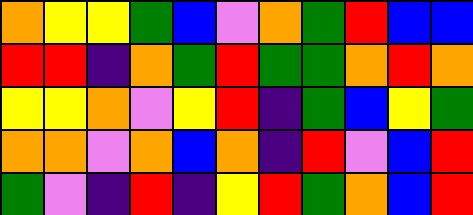[["orange", "yellow", "yellow", "green", "blue", "violet", "orange", "green", "red", "blue", "blue"], ["red", "red", "indigo", "orange", "green", "red", "green", "green", "orange", "red", "orange"], ["yellow", "yellow", "orange", "violet", "yellow", "red", "indigo", "green", "blue", "yellow", "green"], ["orange", "orange", "violet", "orange", "blue", "orange", "indigo", "red", "violet", "blue", "red"], ["green", "violet", "indigo", "red", "indigo", "yellow", "red", "green", "orange", "blue", "red"]]